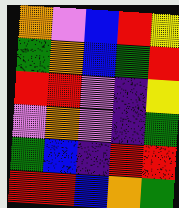[["orange", "violet", "blue", "red", "yellow"], ["green", "orange", "blue", "green", "red"], ["red", "red", "violet", "indigo", "yellow"], ["violet", "orange", "violet", "indigo", "green"], ["green", "blue", "indigo", "red", "red"], ["red", "red", "blue", "orange", "green"]]